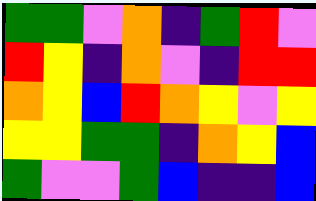[["green", "green", "violet", "orange", "indigo", "green", "red", "violet"], ["red", "yellow", "indigo", "orange", "violet", "indigo", "red", "red"], ["orange", "yellow", "blue", "red", "orange", "yellow", "violet", "yellow"], ["yellow", "yellow", "green", "green", "indigo", "orange", "yellow", "blue"], ["green", "violet", "violet", "green", "blue", "indigo", "indigo", "blue"]]